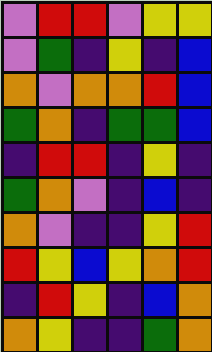[["violet", "red", "red", "violet", "yellow", "yellow"], ["violet", "green", "indigo", "yellow", "indigo", "blue"], ["orange", "violet", "orange", "orange", "red", "blue"], ["green", "orange", "indigo", "green", "green", "blue"], ["indigo", "red", "red", "indigo", "yellow", "indigo"], ["green", "orange", "violet", "indigo", "blue", "indigo"], ["orange", "violet", "indigo", "indigo", "yellow", "red"], ["red", "yellow", "blue", "yellow", "orange", "red"], ["indigo", "red", "yellow", "indigo", "blue", "orange"], ["orange", "yellow", "indigo", "indigo", "green", "orange"]]